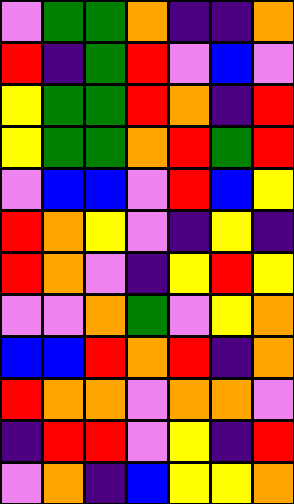[["violet", "green", "green", "orange", "indigo", "indigo", "orange"], ["red", "indigo", "green", "red", "violet", "blue", "violet"], ["yellow", "green", "green", "red", "orange", "indigo", "red"], ["yellow", "green", "green", "orange", "red", "green", "red"], ["violet", "blue", "blue", "violet", "red", "blue", "yellow"], ["red", "orange", "yellow", "violet", "indigo", "yellow", "indigo"], ["red", "orange", "violet", "indigo", "yellow", "red", "yellow"], ["violet", "violet", "orange", "green", "violet", "yellow", "orange"], ["blue", "blue", "red", "orange", "red", "indigo", "orange"], ["red", "orange", "orange", "violet", "orange", "orange", "violet"], ["indigo", "red", "red", "violet", "yellow", "indigo", "red"], ["violet", "orange", "indigo", "blue", "yellow", "yellow", "orange"]]